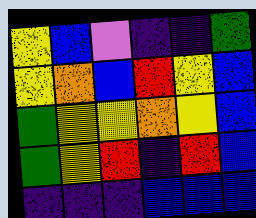[["yellow", "blue", "violet", "indigo", "indigo", "green"], ["yellow", "orange", "blue", "red", "yellow", "blue"], ["green", "yellow", "yellow", "orange", "yellow", "blue"], ["green", "yellow", "red", "indigo", "red", "blue"], ["indigo", "indigo", "indigo", "blue", "blue", "blue"]]